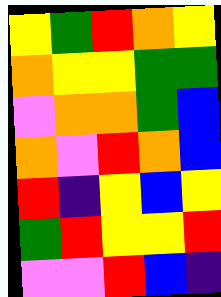[["yellow", "green", "red", "orange", "yellow"], ["orange", "yellow", "yellow", "green", "green"], ["violet", "orange", "orange", "green", "blue"], ["orange", "violet", "red", "orange", "blue"], ["red", "indigo", "yellow", "blue", "yellow"], ["green", "red", "yellow", "yellow", "red"], ["violet", "violet", "red", "blue", "indigo"]]